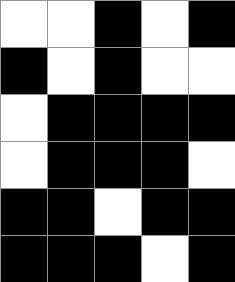[["white", "white", "black", "white", "black"], ["black", "white", "black", "white", "white"], ["white", "black", "black", "black", "black"], ["white", "black", "black", "black", "white"], ["black", "black", "white", "black", "black"], ["black", "black", "black", "white", "black"]]